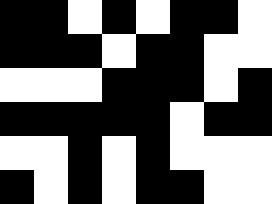[["black", "black", "white", "black", "white", "black", "black", "white"], ["black", "black", "black", "white", "black", "black", "white", "white"], ["white", "white", "white", "black", "black", "black", "white", "black"], ["black", "black", "black", "black", "black", "white", "black", "black"], ["white", "white", "black", "white", "black", "white", "white", "white"], ["black", "white", "black", "white", "black", "black", "white", "white"]]